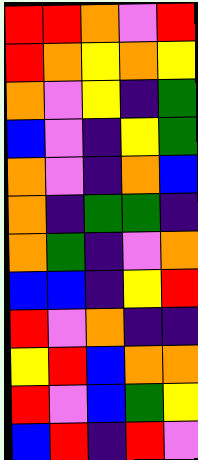[["red", "red", "orange", "violet", "red"], ["red", "orange", "yellow", "orange", "yellow"], ["orange", "violet", "yellow", "indigo", "green"], ["blue", "violet", "indigo", "yellow", "green"], ["orange", "violet", "indigo", "orange", "blue"], ["orange", "indigo", "green", "green", "indigo"], ["orange", "green", "indigo", "violet", "orange"], ["blue", "blue", "indigo", "yellow", "red"], ["red", "violet", "orange", "indigo", "indigo"], ["yellow", "red", "blue", "orange", "orange"], ["red", "violet", "blue", "green", "yellow"], ["blue", "red", "indigo", "red", "violet"]]